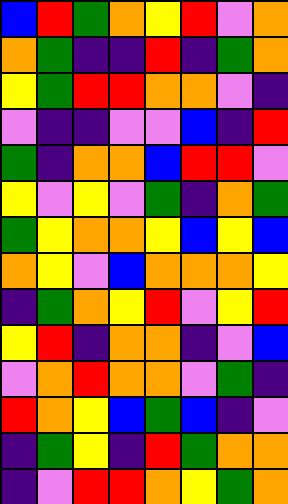[["blue", "red", "green", "orange", "yellow", "red", "violet", "orange"], ["orange", "green", "indigo", "indigo", "red", "indigo", "green", "orange"], ["yellow", "green", "red", "red", "orange", "orange", "violet", "indigo"], ["violet", "indigo", "indigo", "violet", "violet", "blue", "indigo", "red"], ["green", "indigo", "orange", "orange", "blue", "red", "red", "violet"], ["yellow", "violet", "yellow", "violet", "green", "indigo", "orange", "green"], ["green", "yellow", "orange", "orange", "yellow", "blue", "yellow", "blue"], ["orange", "yellow", "violet", "blue", "orange", "orange", "orange", "yellow"], ["indigo", "green", "orange", "yellow", "red", "violet", "yellow", "red"], ["yellow", "red", "indigo", "orange", "orange", "indigo", "violet", "blue"], ["violet", "orange", "red", "orange", "orange", "violet", "green", "indigo"], ["red", "orange", "yellow", "blue", "green", "blue", "indigo", "violet"], ["indigo", "green", "yellow", "indigo", "red", "green", "orange", "orange"], ["indigo", "violet", "red", "red", "orange", "yellow", "green", "orange"]]